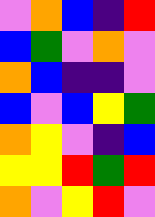[["violet", "orange", "blue", "indigo", "red"], ["blue", "green", "violet", "orange", "violet"], ["orange", "blue", "indigo", "indigo", "violet"], ["blue", "violet", "blue", "yellow", "green"], ["orange", "yellow", "violet", "indigo", "blue"], ["yellow", "yellow", "red", "green", "red"], ["orange", "violet", "yellow", "red", "violet"]]